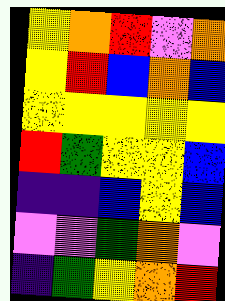[["yellow", "orange", "red", "violet", "orange"], ["yellow", "red", "blue", "orange", "blue"], ["yellow", "yellow", "yellow", "yellow", "yellow"], ["red", "green", "yellow", "yellow", "blue"], ["indigo", "indigo", "blue", "yellow", "blue"], ["violet", "violet", "green", "orange", "violet"], ["indigo", "green", "yellow", "orange", "red"]]